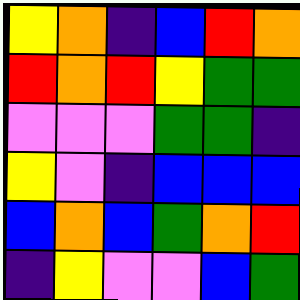[["yellow", "orange", "indigo", "blue", "red", "orange"], ["red", "orange", "red", "yellow", "green", "green"], ["violet", "violet", "violet", "green", "green", "indigo"], ["yellow", "violet", "indigo", "blue", "blue", "blue"], ["blue", "orange", "blue", "green", "orange", "red"], ["indigo", "yellow", "violet", "violet", "blue", "green"]]